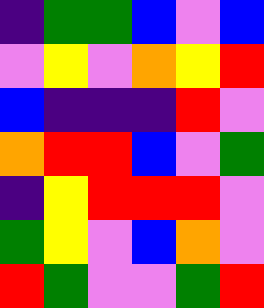[["indigo", "green", "green", "blue", "violet", "blue"], ["violet", "yellow", "violet", "orange", "yellow", "red"], ["blue", "indigo", "indigo", "indigo", "red", "violet"], ["orange", "red", "red", "blue", "violet", "green"], ["indigo", "yellow", "red", "red", "red", "violet"], ["green", "yellow", "violet", "blue", "orange", "violet"], ["red", "green", "violet", "violet", "green", "red"]]